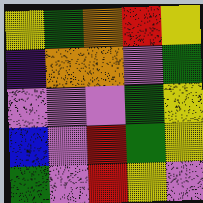[["yellow", "green", "orange", "red", "yellow"], ["indigo", "orange", "orange", "violet", "green"], ["violet", "violet", "violet", "green", "yellow"], ["blue", "violet", "red", "green", "yellow"], ["green", "violet", "red", "yellow", "violet"]]